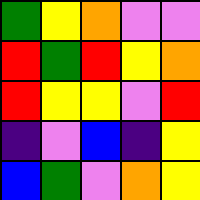[["green", "yellow", "orange", "violet", "violet"], ["red", "green", "red", "yellow", "orange"], ["red", "yellow", "yellow", "violet", "red"], ["indigo", "violet", "blue", "indigo", "yellow"], ["blue", "green", "violet", "orange", "yellow"]]